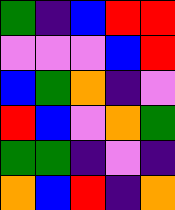[["green", "indigo", "blue", "red", "red"], ["violet", "violet", "violet", "blue", "red"], ["blue", "green", "orange", "indigo", "violet"], ["red", "blue", "violet", "orange", "green"], ["green", "green", "indigo", "violet", "indigo"], ["orange", "blue", "red", "indigo", "orange"]]